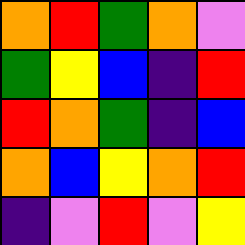[["orange", "red", "green", "orange", "violet"], ["green", "yellow", "blue", "indigo", "red"], ["red", "orange", "green", "indigo", "blue"], ["orange", "blue", "yellow", "orange", "red"], ["indigo", "violet", "red", "violet", "yellow"]]